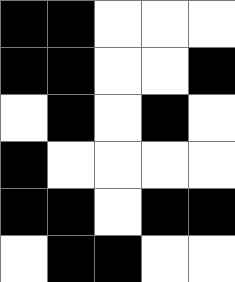[["black", "black", "white", "white", "white"], ["black", "black", "white", "white", "black"], ["white", "black", "white", "black", "white"], ["black", "white", "white", "white", "white"], ["black", "black", "white", "black", "black"], ["white", "black", "black", "white", "white"]]